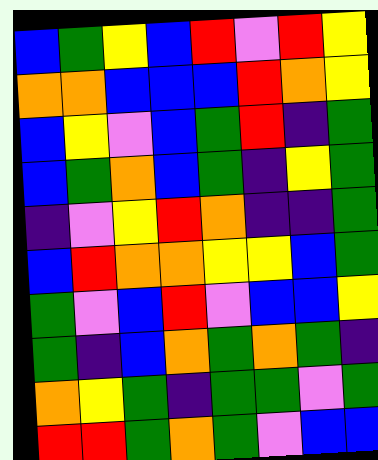[["blue", "green", "yellow", "blue", "red", "violet", "red", "yellow"], ["orange", "orange", "blue", "blue", "blue", "red", "orange", "yellow"], ["blue", "yellow", "violet", "blue", "green", "red", "indigo", "green"], ["blue", "green", "orange", "blue", "green", "indigo", "yellow", "green"], ["indigo", "violet", "yellow", "red", "orange", "indigo", "indigo", "green"], ["blue", "red", "orange", "orange", "yellow", "yellow", "blue", "green"], ["green", "violet", "blue", "red", "violet", "blue", "blue", "yellow"], ["green", "indigo", "blue", "orange", "green", "orange", "green", "indigo"], ["orange", "yellow", "green", "indigo", "green", "green", "violet", "green"], ["red", "red", "green", "orange", "green", "violet", "blue", "blue"]]